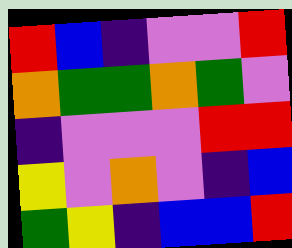[["red", "blue", "indigo", "violet", "violet", "red"], ["orange", "green", "green", "orange", "green", "violet"], ["indigo", "violet", "violet", "violet", "red", "red"], ["yellow", "violet", "orange", "violet", "indigo", "blue"], ["green", "yellow", "indigo", "blue", "blue", "red"]]